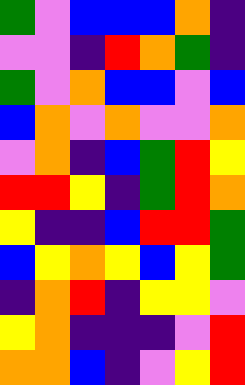[["green", "violet", "blue", "blue", "blue", "orange", "indigo"], ["violet", "violet", "indigo", "red", "orange", "green", "indigo"], ["green", "violet", "orange", "blue", "blue", "violet", "blue"], ["blue", "orange", "violet", "orange", "violet", "violet", "orange"], ["violet", "orange", "indigo", "blue", "green", "red", "yellow"], ["red", "red", "yellow", "indigo", "green", "red", "orange"], ["yellow", "indigo", "indigo", "blue", "red", "red", "green"], ["blue", "yellow", "orange", "yellow", "blue", "yellow", "green"], ["indigo", "orange", "red", "indigo", "yellow", "yellow", "violet"], ["yellow", "orange", "indigo", "indigo", "indigo", "violet", "red"], ["orange", "orange", "blue", "indigo", "violet", "yellow", "red"]]